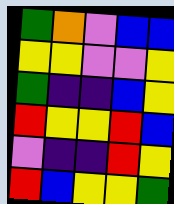[["green", "orange", "violet", "blue", "blue"], ["yellow", "yellow", "violet", "violet", "yellow"], ["green", "indigo", "indigo", "blue", "yellow"], ["red", "yellow", "yellow", "red", "blue"], ["violet", "indigo", "indigo", "red", "yellow"], ["red", "blue", "yellow", "yellow", "green"]]